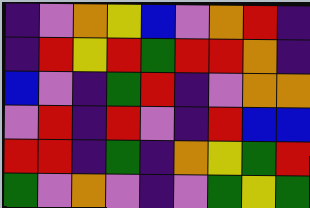[["indigo", "violet", "orange", "yellow", "blue", "violet", "orange", "red", "indigo"], ["indigo", "red", "yellow", "red", "green", "red", "red", "orange", "indigo"], ["blue", "violet", "indigo", "green", "red", "indigo", "violet", "orange", "orange"], ["violet", "red", "indigo", "red", "violet", "indigo", "red", "blue", "blue"], ["red", "red", "indigo", "green", "indigo", "orange", "yellow", "green", "red"], ["green", "violet", "orange", "violet", "indigo", "violet", "green", "yellow", "green"]]